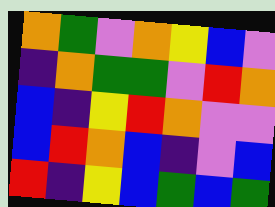[["orange", "green", "violet", "orange", "yellow", "blue", "violet"], ["indigo", "orange", "green", "green", "violet", "red", "orange"], ["blue", "indigo", "yellow", "red", "orange", "violet", "violet"], ["blue", "red", "orange", "blue", "indigo", "violet", "blue"], ["red", "indigo", "yellow", "blue", "green", "blue", "green"]]